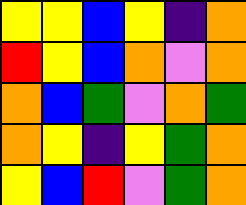[["yellow", "yellow", "blue", "yellow", "indigo", "orange"], ["red", "yellow", "blue", "orange", "violet", "orange"], ["orange", "blue", "green", "violet", "orange", "green"], ["orange", "yellow", "indigo", "yellow", "green", "orange"], ["yellow", "blue", "red", "violet", "green", "orange"]]